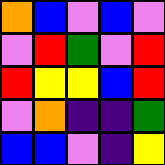[["orange", "blue", "violet", "blue", "violet"], ["violet", "red", "green", "violet", "red"], ["red", "yellow", "yellow", "blue", "red"], ["violet", "orange", "indigo", "indigo", "green"], ["blue", "blue", "violet", "indigo", "yellow"]]